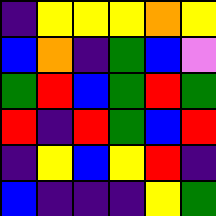[["indigo", "yellow", "yellow", "yellow", "orange", "yellow"], ["blue", "orange", "indigo", "green", "blue", "violet"], ["green", "red", "blue", "green", "red", "green"], ["red", "indigo", "red", "green", "blue", "red"], ["indigo", "yellow", "blue", "yellow", "red", "indigo"], ["blue", "indigo", "indigo", "indigo", "yellow", "green"]]